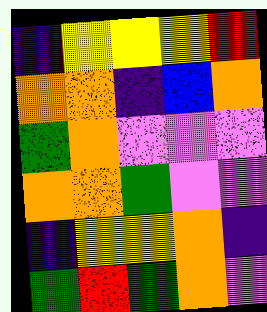[["indigo", "yellow", "yellow", "yellow", "red"], ["orange", "orange", "indigo", "blue", "orange"], ["green", "orange", "violet", "violet", "violet"], ["orange", "orange", "green", "violet", "violet"], ["indigo", "yellow", "yellow", "orange", "indigo"], ["green", "red", "green", "orange", "violet"]]